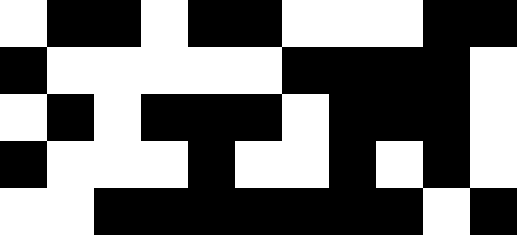[["white", "black", "black", "white", "black", "black", "white", "white", "white", "black", "black"], ["black", "white", "white", "white", "white", "white", "black", "black", "black", "black", "white"], ["white", "black", "white", "black", "black", "black", "white", "black", "black", "black", "white"], ["black", "white", "white", "white", "black", "white", "white", "black", "white", "black", "white"], ["white", "white", "black", "black", "black", "black", "black", "black", "black", "white", "black"]]